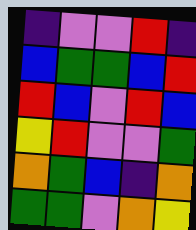[["indigo", "violet", "violet", "red", "indigo"], ["blue", "green", "green", "blue", "red"], ["red", "blue", "violet", "red", "blue"], ["yellow", "red", "violet", "violet", "green"], ["orange", "green", "blue", "indigo", "orange"], ["green", "green", "violet", "orange", "yellow"]]